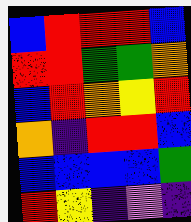[["blue", "red", "red", "red", "blue"], ["red", "red", "green", "green", "orange"], ["blue", "red", "orange", "yellow", "red"], ["orange", "indigo", "red", "red", "blue"], ["blue", "blue", "blue", "blue", "green"], ["red", "yellow", "indigo", "violet", "indigo"]]